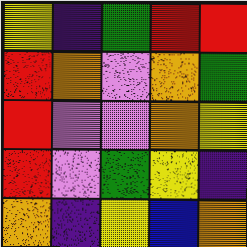[["yellow", "indigo", "green", "red", "red"], ["red", "orange", "violet", "orange", "green"], ["red", "violet", "violet", "orange", "yellow"], ["red", "violet", "green", "yellow", "indigo"], ["orange", "indigo", "yellow", "blue", "orange"]]